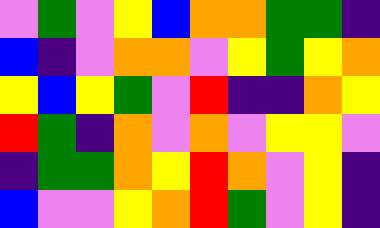[["violet", "green", "violet", "yellow", "blue", "orange", "orange", "green", "green", "indigo"], ["blue", "indigo", "violet", "orange", "orange", "violet", "yellow", "green", "yellow", "orange"], ["yellow", "blue", "yellow", "green", "violet", "red", "indigo", "indigo", "orange", "yellow"], ["red", "green", "indigo", "orange", "violet", "orange", "violet", "yellow", "yellow", "violet"], ["indigo", "green", "green", "orange", "yellow", "red", "orange", "violet", "yellow", "indigo"], ["blue", "violet", "violet", "yellow", "orange", "red", "green", "violet", "yellow", "indigo"]]